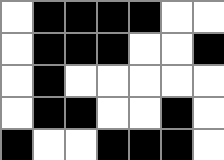[["white", "black", "black", "black", "black", "white", "white"], ["white", "black", "black", "black", "white", "white", "black"], ["white", "black", "white", "white", "white", "white", "white"], ["white", "black", "black", "white", "white", "black", "white"], ["black", "white", "white", "black", "black", "black", "white"]]